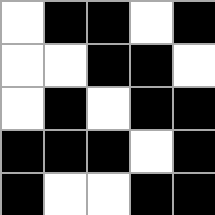[["white", "black", "black", "white", "black"], ["white", "white", "black", "black", "white"], ["white", "black", "white", "black", "black"], ["black", "black", "black", "white", "black"], ["black", "white", "white", "black", "black"]]